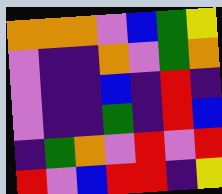[["orange", "orange", "orange", "violet", "blue", "green", "yellow"], ["violet", "indigo", "indigo", "orange", "violet", "green", "orange"], ["violet", "indigo", "indigo", "blue", "indigo", "red", "indigo"], ["violet", "indigo", "indigo", "green", "indigo", "red", "blue"], ["indigo", "green", "orange", "violet", "red", "violet", "red"], ["red", "violet", "blue", "red", "red", "indigo", "yellow"]]